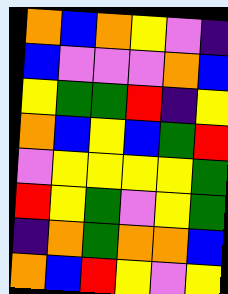[["orange", "blue", "orange", "yellow", "violet", "indigo"], ["blue", "violet", "violet", "violet", "orange", "blue"], ["yellow", "green", "green", "red", "indigo", "yellow"], ["orange", "blue", "yellow", "blue", "green", "red"], ["violet", "yellow", "yellow", "yellow", "yellow", "green"], ["red", "yellow", "green", "violet", "yellow", "green"], ["indigo", "orange", "green", "orange", "orange", "blue"], ["orange", "blue", "red", "yellow", "violet", "yellow"]]